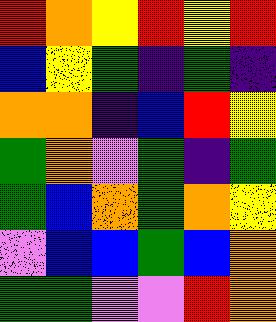[["red", "orange", "yellow", "red", "yellow", "red"], ["blue", "yellow", "green", "indigo", "green", "indigo"], ["orange", "orange", "indigo", "blue", "red", "yellow"], ["green", "orange", "violet", "green", "indigo", "green"], ["green", "blue", "orange", "green", "orange", "yellow"], ["violet", "blue", "blue", "green", "blue", "orange"], ["green", "green", "violet", "violet", "red", "orange"]]